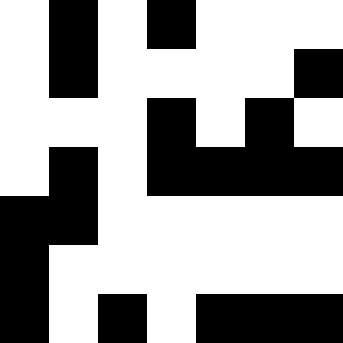[["white", "black", "white", "black", "white", "white", "white"], ["white", "black", "white", "white", "white", "white", "black"], ["white", "white", "white", "black", "white", "black", "white"], ["white", "black", "white", "black", "black", "black", "black"], ["black", "black", "white", "white", "white", "white", "white"], ["black", "white", "white", "white", "white", "white", "white"], ["black", "white", "black", "white", "black", "black", "black"]]